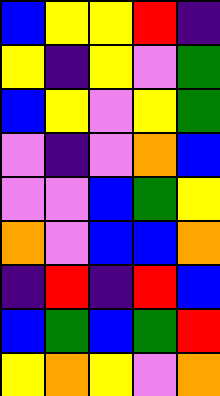[["blue", "yellow", "yellow", "red", "indigo"], ["yellow", "indigo", "yellow", "violet", "green"], ["blue", "yellow", "violet", "yellow", "green"], ["violet", "indigo", "violet", "orange", "blue"], ["violet", "violet", "blue", "green", "yellow"], ["orange", "violet", "blue", "blue", "orange"], ["indigo", "red", "indigo", "red", "blue"], ["blue", "green", "blue", "green", "red"], ["yellow", "orange", "yellow", "violet", "orange"]]